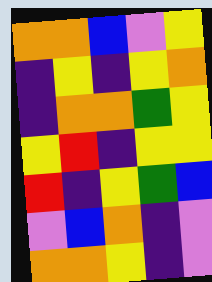[["orange", "orange", "blue", "violet", "yellow"], ["indigo", "yellow", "indigo", "yellow", "orange"], ["indigo", "orange", "orange", "green", "yellow"], ["yellow", "red", "indigo", "yellow", "yellow"], ["red", "indigo", "yellow", "green", "blue"], ["violet", "blue", "orange", "indigo", "violet"], ["orange", "orange", "yellow", "indigo", "violet"]]